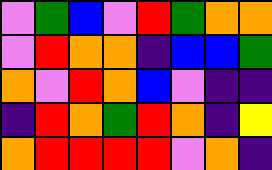[["violet", "green", "blue", "violet", "red", "green", "orange", "orange"], ["violet", "red", "orange", "orange", "indigo", "blue", "blue", "green"], ["orange", "violet", "red", "orange", "blue", "violet", "indigo", "indigo"], ["indigo", "red", "orange", "green", "red", "orange", "indigo", "yellow"], ["orange", "red", "red", "red", "red", "violet", "orange", "indigo"]]